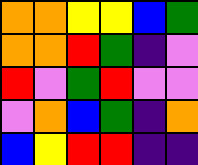[["orange", "orange", "yellow", "yellow", "blue", "green"], ["orange", "orange", "red", "green", "indigo", "violet"], ["red", "violet", "green", "red", "violet", "violet"], ["violet", "orange", "blue", "green", "indigo", "orange"], ["blue", "yellow", "red", "red", "indigo", "indigo"]]